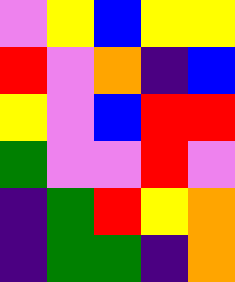[["violet", "yellow", "blue", "yellow", "yellow"], ["red", "violet", "orange", "indigo", "blue"], ["yellow", "violet", "blue", "red", "red"], ["green", "violet", "violet", "red", "violet"], ["indigo", "green", "red", "yellow", "orange"], ["indigo", "green", "green", "indigo", "orange"]]